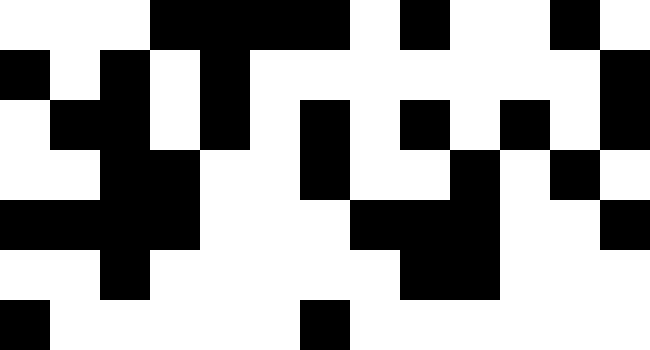[["white", "white", "white", "black", "black", "black", "black", "white", "black", "white", "white", "black", "white"], ["black", "white", "black", "white", "black", "white", "white", "white", "white", "white", "white", "white", "black"], ["white", "black", "black", "white", "black", "white", "black", "white", "black", "white", "black", "white", "black"], ["white", "white", "black", "black", "white", "white", "black", "white", "white", "black", "white", "black", "white"], ["black", "black", "black", "black", "white", "white", "white", "black", "black", "black", "white", "white", "black"], ["white", "white", "black", "white", "white", "white", "white", "white", "black", "black", "white", "white", "white"], ["black", "white", "white", "white", "white", "white", "black", "white", "white", "white", "white", "white", "white"]]